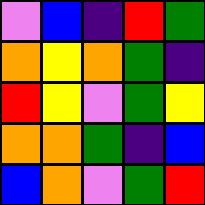[["violet", "blue", "indigo", "red", "green"], ["orange", "yellow", "orange", "green", "indigo"], ["red", "yellow", "violet", "green", "yellow"], ["orange", "orange", "green", "indigo", "blue"], ["blue", "orange", "violet", "green", "red"]]